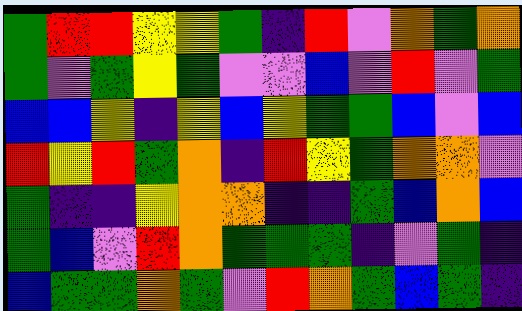[["green", "red", "red", "yellow", "yellow", "green", "indigo", "red", "violet", "orange", "green", "orange"], ["green", "violet", "green", "yellow", "green", "violet", "violet", "blue", "violet", "red", "violet", "green"], ["blue", "blue", "yellow", "indigo", "yellow", "blue", "yellow", "green", "green", "blue", "violet", "blue"], ["red", "yellow", "red", "green", "orange", "indigo", "red", "yellow", "green", "orange", "orange", "violet"], ["green", "indigo", "indigo", "yellow", "orange", "orange", "indigo", "indigo", "green", "blue", "orange", "blue"], ["green", "blue", "violet", "red", "orange", "green", "green", "green", "indigo", "violet", "green", "indigo"], ["blue", "green", "green", "orange", "green", "violet", "red", "orange", "green", "blue", "green", "indigo"]]